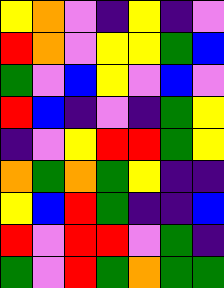[["yellow", "orange", "violet", "indigo", "yellow", "indigo", "violet"], ["red", "orange", "violet", "yellow", "yellow", "green", "blue"], ["green", "violet", "blue", "yellow", "violet", "blue", "violet"], ["red", "blue", "indigo", "violet", "indigo", "green", "yellow"], ["indigo", "violet", "yellow", "red", "red", "green", "yellow"], ["orange", "green", "orange", "green", "yellow", "indigo", "indigo"], ["yellow", "blue", "red", "green", "indigo", "indigo", "blue"], ["red", "violet", "red", "red", "violet", "green", "indigo"], ["green", "violet", "red", "green", "orange", "green", "green"]]